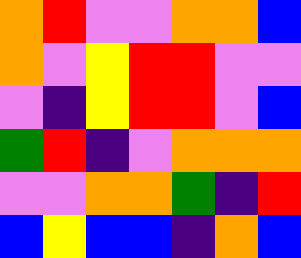[["orange", "red", "violet", "violet", "orange", "orange", "blue"], ["orange", "violet", "yellow", "red", "red", "violet", "violet"], ["violet", "indigo", "yellow", "red", "red", "violet", "blue"], ["green", "red", "indigo", "violet", "orange", "orange", "orange"], ["violet", "violet", "orange", "orange", "green", "indigo", "red"], ["blue", "yellow", "blue", "blue", "indigo", "orange", "blue"]]